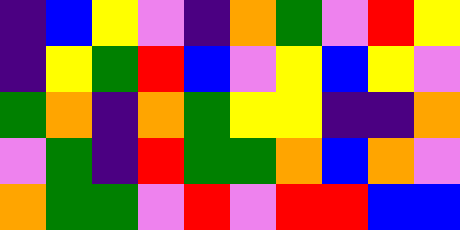[["indigo", "blue", "yellow", "violet", "indigo", "orange", "green", "violet", "red", "yellow"], ["indigo", "yellow", "green", "red", "blue", "violet", "yellow", "blue", "yellow", "violet"], ["green", "orange", "indigo", "orange", "green", "yellow", "yellow", "indigo", "indigo", "orange"], ["violet", "green", "indigo", "red", "green", "green", "orange", "blue", "orange", "violet"], ["orange", "green", "green", "violet", "red", "violet", "red", "red", "blue", "blue"]]